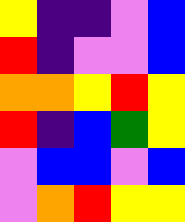[["yellow", "indigo", "indigo", "violet", "blue"], ["red", "indigo", "violet", "violet", "blue"], ["orange", "orange", "yellow", "red", "yellow"], ["red", "indigo", "blue", "green", "yellow"], ["violet", "blue", "blue", "violet", "blue"], ["violet", "orange", "red", "yellow", "yellow"]]